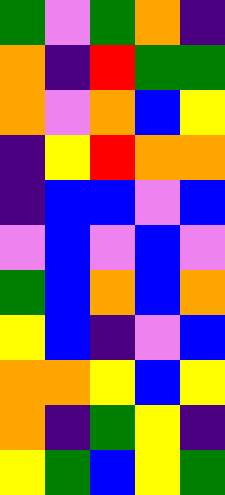[["green", "violet", "green", "orange", "indigo"], ["orange", "indigo", "red", "green", "green"], ["orange", "violet", "orange", "blue", "yellow"], ["indigo", "yellow", "red", "orange", "orange"], ["indigo", "blue", "blue", "violet", "blue"], ["violet", "blue", "violet", "blue", "violet"], ["green", "blue", "orange", "blue", "orange"], ["yellow", "blue", "indigo", "violet", "blue"], ["orange", "orange", "yellow", "blue", "yellow"], ["orange", "indigo", "green", "yellow", "indigo"], ["yellow", "green", "blue", "yellow", "green"]]